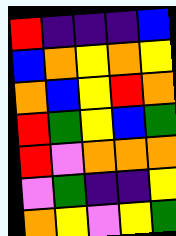[["red", "indigo", "indigo", "indigo", "blue"], ["blue", "orange", "yellow", "orange", "yellow"], ["orange", "blue", "yellow", "red", "orange"], ["red", "green", "yellow", "blue", "green"], ["red", "violet", "orange", "orange", "orange"], ["violet", "green", "indigo", "indigo", "yellow"], ["orange", "yellow", "violet", "yellow", "green"]]